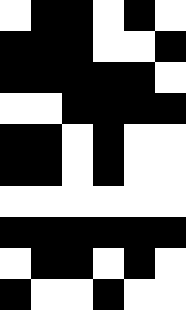[["white", "black", "black", "white", "black", "white"], ["black", "black", "black", "white", "white", "black"], ["black", "black", "black", "black", "black", "white"], ["white", "white", "black", "black", "black", "black"], ["black", "black", "white", "black", "white", "white"], ["black", "black", "white", "black", "white", "white"], ["white", "white", "white", "white", "white", "white"], ["black", "black", "black", "black", "black", "black"], ["white", "black", "black", "white", "black", "white"], ["black", "white", "white", "black", "white", "white"]]